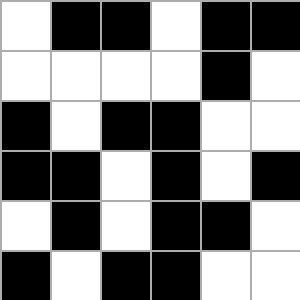[["white", "black", "black", "white", "black", "black"], ["white", "white", "white", "white", "black", "white"], ["black", "white", "black", "black", "white", "white"], ["black", "black", "white", "black", "white", "black"], ["white", "black", "white", "black", "black", "white"], ["black", "white", "black", "black", "white", "white"]]